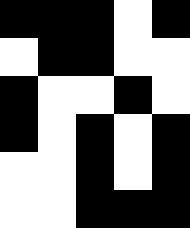[["black", "black", "black", "white", "black"], ["white", "black", "black", "white", "white"], ["black", "white", "white", "black", "white"], ["black", "white", "black", "white", "black"], ["white", "white", "black", "white", "black"], ["white", "white", "black", "black", "black"]]